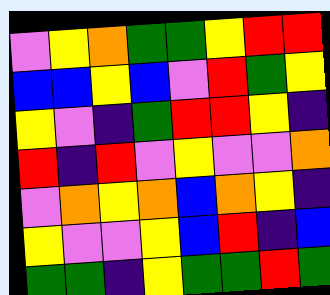[["violet", "yellow", "orange", "green", "green", "yellow", "red", "red"], ["blue", "blue", "yellow", "blue", "violet", "red", "green", "yellow"], ["yellow", "violet", "indigo", "green", "red", "red", "yellow", "indigo"], ["red", "indigo", "red", "violet", "yellow", "violet", "violet", "orange"], ["violet", "orange", "yellow", "orange", "blue", "orange", "yellow", "indigo"], ["yellow", "violet", "violet", "yellow", "blue", "red", "indigo", "blue"], ["green", "green", "indigo", "yellow", "green", "green", "red", "green"]]